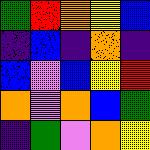[["green", "red", "orange", "yellow", "blue"], ["indigo", "blue", "indigo", "orange", "indigo"], ["blue", "violet", "blue", "yellow", "red"], ["orange", "violet", "orange", "blue", "green"], ["indigo", "green", "violet", "orange", "yellow"]]